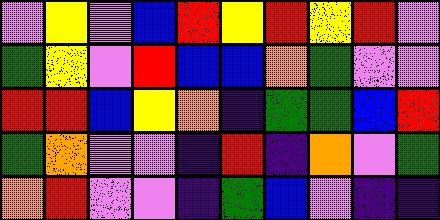[["violet", "yellow", "violet", "blue", "red", "yellow", "red", "yellow", "red", "violet"], ["green", "yellow", "violet", "red", "blue", "blue", "orange", "green", "violet", "violet"], ["red", "red", "blue", "yellow", "orange", "indigo", "green", "green", "blue", "red"], ["green", "orange", "violet", "violet", "indigo", "red", "indigo", "orange", "violet", "green"], ["orange", "red", "violet", "violet", "indigo", "green", "blue", "violet", "indigo", "indigo"]]